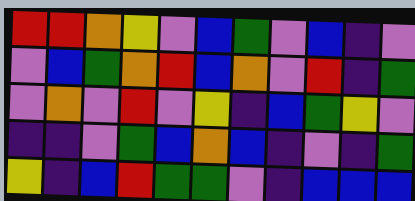[["red", "red", "orange", "yellow", "violet", "blue", "green", "violet", "blue", "indigo", "violet"], ["violet", "blue", "green", "orange", "red", "blue", "orange", "violet", "red", "indigo", "green"], ["violet", "orange", "violet", "red", "violet", "yellow", "indigo", "blue", "green", "yellow", "violet"], ["indigo", "indigo", "violet", "green", "blue", "orange", "blue", "indigo", "violet", "indigo", "green"], ["yellow", "indigo", "blue", "red", "green", "green", "violet", "indigo", "blue", "blue", "blue"]]